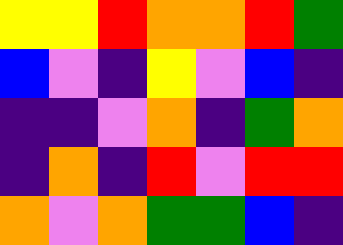[["yellow", "yellow", "red", "orange", "orange", "red", "green"], ["blue", "violet", "indigo", "yellow", "violet", "blue", "indigo"], ["indigo", "indigo", "violet", "orange", "indigo", "green", "orange"], ["indigo", "orange", "indigo", "red", "violet", "red", "red"], ["orange", "violet", "orange", "green", "green", "blue", "indigo"]]